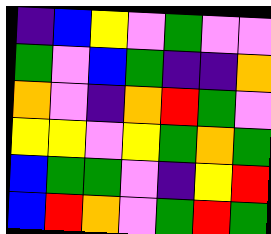[["indigo", "blue", "yellow", "violet", "green", "violet", "violet"], ["green", "violet", "blue", "green", "indigo", "indigo", "orange"], ["orange", "violet", "indigo", "orange", "red", "green", "violet"], ["yellow", "yellow", "violet", "yellow", "green", "orange", "green"], ["blue", "green", "green", "violet", "indigo", "yellow", "red"], ["blue", "red", "orange", "violet", "green", "red", "green"]]